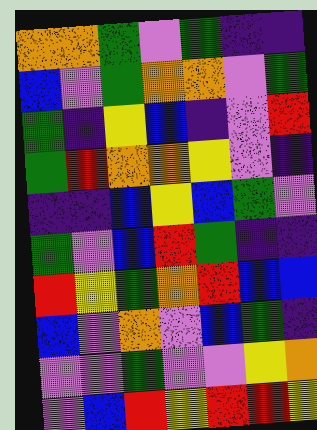[["orange", "orange", "green", "violet", "green", "indigo", "indigo"], ["blue", "violet", "green", "orange", "orange", "violet", "green"], ["green", "indigo", "yellow", "blue", "indigo", "violet", "red"], ["green", "red", "orange", "orange", "yellow", "violet", "indigo"], ["indigo", "indigo", "blue", "yellow", "blue", "green", "violet"], ["green", "violet", "blue", "red", "green", "indigo", "indigo"], ["red", "yellow", "green", "orange", "red", "blue", "blue"], ["blue", "violet", "orange", "violet", "blue", "green", "indigo"], ["violet", "violet", "green", "violet", "violet", "yellow", "orange"], ["violet", "blue", "red", "yellow", "red", "red", "yellow"]]